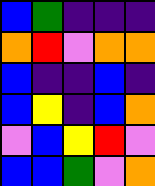[["blue", "green", "indigo", "indigo", "indigo"], ["orange", "red", "violet", "orange", "orange"], ["blue", "indigo", "indigo", "blue", "indigo"], ["blue", "yellow", "indigo", "blue", "orange"], ["violet", "blue", "yellow", "red", "violet"], ["blue", "blue", "green", "violet", "orange"]]